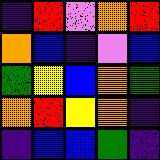[["indigo", "red", "violet", "orange", "red"], ["orange", "blue", "indigo", "violet", "blue"], ["green", "yellow", "blue", "orange", "green"], ["orange", "red", "yellow", "orange", "indigo"], ["indigo", "blue", "blue", "green", "indigo"]]